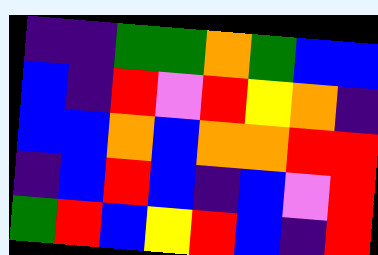[["indigo", "indigo", "green", "green", "orange", "green", "blue", "blue"], ["blue", "indigo", "red", "violet", "red", "yellow", "orange", "indigo"], ["blue", "blue", "orange", "blue", "orange", "orange", "red", "red"], ["indigo", "blue", "red", "blue", "indigo", "blue", "violet", "red"], ["green", "red", "blue", "yellow", "red", "blue", "indigo", "red"]]